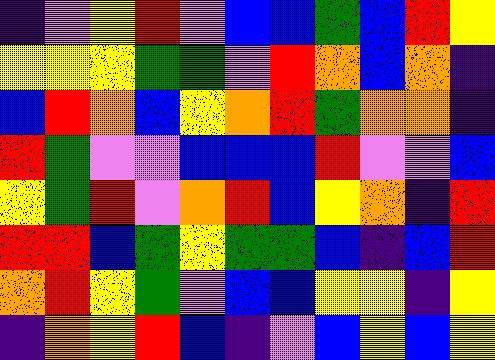[["indigo", "violet", "yellow", "red", "violet", "blue", "blue", "green", "blue", "red", "yellow"], ["yellow", "yellow", "yellow", "green", "green", "violet", "red", "orange", "blue", "orange", "indigo"], ["blue", "red", "orange", "blue", "yellow", "orange", "red", "green", "orange", "orange", "indigo"], ["red", "green", "violet", "violet", "blue", "blue", "blue", "red", "violet", "violet", "blue"], ["yellow", "green", "red", "violet", "orange", "red", "blue", "yellow", "orange", "indigo", "red"], ["red", "red", "blue", "green", "yellow", "green", "green", "blue", "indigo", "blue", "red"], ["orange", "red", "yellow", "green", "violet", "blue", "blue", "yellow", "yellow", "indigo", "yellow"], ["indigo", "orange", "yellow", "red", "blue", "indigo", "violet", "blue", "yellow", "blue", "yellow"]]